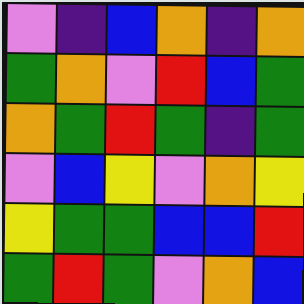[["violet", "indigo", "blue", "orange", "indigo", "orange"], ["green", "orange", "violet", "red", "blue", "green"], ["orange", "green", "red", "green", "indigo", "green"], ["violet", "blue", "yellow", "violet", "orange", "yellow"], ["yellow", "green", "green", "blue", "blue", "red"], ["green", "red", "green", "violet", "orange", "blue"]]